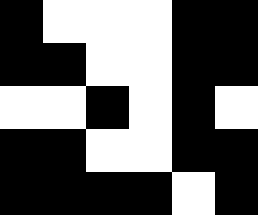[["black", "white", "white", "white", "black", "black"], ["black", "black", "white", "white", "black", "black"], ["white", "white", "black", "white", "black", "white"], ["black", "black", "white", "white", "black", "black"], ["black", "black", "black", "black", "white", "black"]]